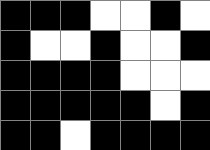[["black", "black", "black", "white", "white", "black", "white"], ["black", "white", "white", "black", "white", "white", "black"], ["black", "black", "black", "black", "white", "white", "white"], ["black", "black", "black", "black", "black", "white", "black"], ["black", "black", "white", "black", "black", "black", "black"]]